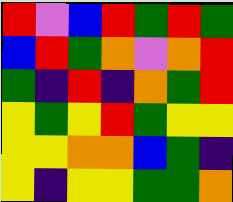[["red", "violet", "blue", "red", "green", "red", "green"], ["blue", "red", "green", "orange", "violet", "orange", "red"], ["green", "indigo", "red", "indigo", "orange", "green", "red"], ["yellow", "green", "yellow", "red", "green", "yellow", "yellow"], ["yellow", "yellow", "orange", "orange", "blue", "green", "indigo"], ["yellow", "indigo", "yellow", "yellow", "green", "green", "orange"]]